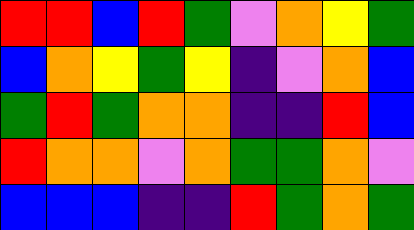[["red", "red", "blue", "red", "green", "violet", "orange", "yellow", "green"], ["blue", "orange", "yellow", "green", "yellow", "indigo", "violet", "orange", "blue"], ["green", "red", "green", "orange", "orange", "indigo", "indigo", "red", "blue"], ["red", "orange", "orange", "violet", "orange", "green", "green", "orange", "violet"], ["blue", "blue", "blue", "indigo", "indigo", "red", "green", "orange", "green"]]